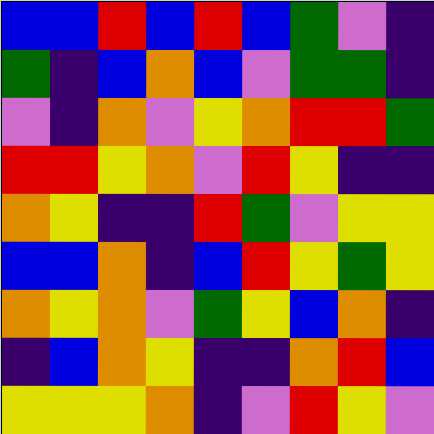[["blue", "blue", "red", "blue", "red", "blue", "green", "violet", "indigo"], ["green", "indigo", "blue", "orange", "blue", "violet", "green", "green", "indigo"], ["violet", "indigo", "orange", "violet", "yellow", "orange", "red", "red", "green"], ["red", "red", "yellow", "orange", "violet", "red", "yellow", "indigo", "indigo"], ["orange", "yellow", "indigo", "indigo", "red", "green", "violet", "yellow", "yellow"], ["blue", "blue", "orange", "indigo", "blue", "red", "yellow", "green", "yellow"], ["orange", "yellow", "orange", "violet", "green", "yellow", "blue", "orange", "indigo"], ["indigo", "blue", "orange", "yellow", "indigo", "indigo", "orange", "red", "blue"], ["yellow", "yellow", "yellow", "orange", "indigo", "violet", "red", "yellow", "violet"]]